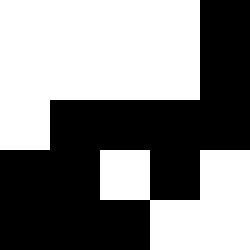[["white", "white", "white", "white", "black"], ["white", "white", "white", "white", "black"], ["white", "black", "black", "black", "black"], ["black", "black", "white", "black", "white"], ["black", "black", "black", "white", "white"]]